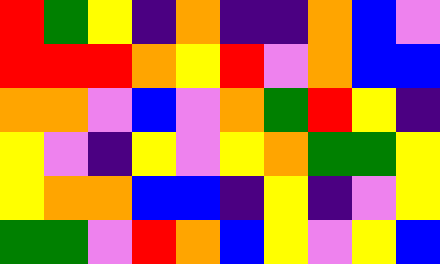[["red", "green", "yellow", "indigo", "orange", "indigo", "indigo", "orange", "blue", "violet"], ["red", "red", "red", "orange", "yellow", "red", "violet", "orange", "blue", "blue"], ["orange", "orange", "violet", "blue", "violet", "orange", "green", "red", "yellow", "indigo"], ["yellow", "violet", "indigo", "yellow", "violet", "yellow", "orange", "green", "green", "yellow"], ["yellow", "orange", "orange", "blue", "blue", "indigo", "yellow", "indigo", "violet", "yellow"], ["green", "green", "violet", "red", "orange", "blue", "yellow", "violet", "yellow", "blue"]]